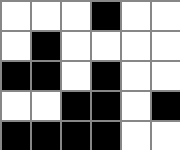[["white", "white", "white", "black", "white", "white"], ["white", "black", "white", "white", "white", "white"], ["black", "black", "white", "black", "white", "white"], ["white", "white", "black", "black", "white", "black"], ["black", "black", "black", "black", "white", "white"]]